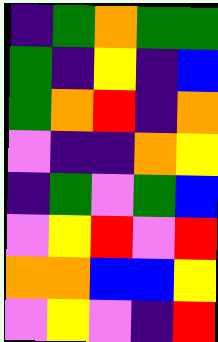[["indigo", "green", "orange", "green", "green"], ["green", "indigo", "yellow", "indigo", "blue"], ["green", "orange", "red", "indigo", "orange"], ["violet", "indigo", "indigo", "orange", "yellow"], ["indigo", "green", "violet", "green", "blue"], ["violet", "yellow", "red", "violet", "red"], ["orange", "orange", "blue", "blue", "yellow"], ["violet", "yellow", "violet", "indigo", "red"]]